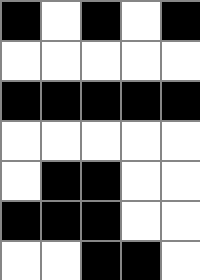[["black", "white", "black", "white", "black"], ["white", "white", "white", "white", "white"], ["black", "black", "black", "black", "black"], ["white", "white", "white", "white", "white"], ["white", "black", "black", "white", "white"], ["black", "black", "black", "white", "white"], ["white", "white", "black", "black", "white"]]